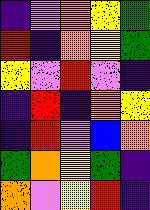[["indigo", "violet", "orange", "yellow", "green"], ["red", "indigo", "orange", "yellow", "green"], ["yellow", "violet", "red", "violet", "indigo"], ["indigo", "red", "indigo", "orange", "yellow"], ["indigo", "red", "violet", "blue", "orange"], ["green", "orange", "yellow", "green", "indigo"], ["orange", "violet", "yellow", "red", "indigo"]]